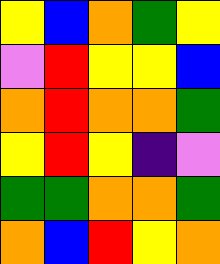[["yellow", "blue", "orange", "green", "yellow"], ["violet", "red", "yellow", "yellow", "blue"], ["orange", "red", "orange", "orange", "green"], ["yellow", "red", "yellow", "indigo", "violet"], ["green", "green", "orange", "orange", "green"], ["orange", "blue", "red", "yellow", "orange"]]